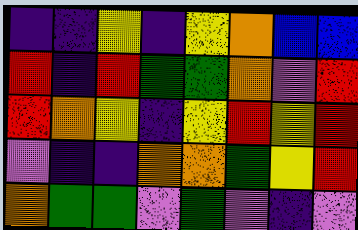[["indigo", "indigo", "yellow", "indigo", "yellow", "orange", "blue", "blue"], ["red", "indigo", "red", "green", "green", "orange", "violet", "red"], ["red", "orange", "yellow", "indigo", "yellow", "red", "yellow", "red"], ["violet", "indigo", "indigo", "orange", "orange", "green", "yellow", "red"], ["orange", "green", "green", "violet", "green", "violet", "indigo", "violet"]]